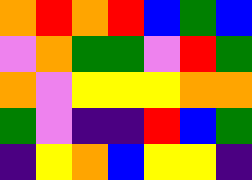[["orange", "red", "orange", "red", "blue", "green", "blue"], ["violet", "orange", "green", "green", "violet", "red", "green"], ["orange", "violet", "yellow", "yellow", "yellow", "orange", "orange"], ["green", "violet", "indigo", "indigo", "red", "blue", "green"], ["indigo", "yellow", "orange", "blue", "yellow", "yellow", "indigo"]]